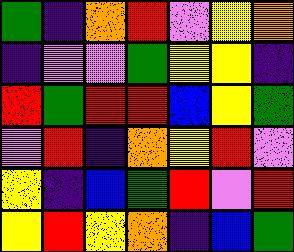[["green", "indigo", "orange", "red", "violet", "yellow", "orange"], ["indigo", "violet", "violet", "green", "yellow", "yellow", "indigo"], ["red", "green", "red", "red", "blue", "yellow", "green"], ["violet", "red", "indigo", "orange", "yellow", "red", "violet"], ["yellow", "indigo", "blue", "green", "red", "violet", "red"], ["yellow", "red", "yellow", "orange", "indigo", "blue", "green"]]